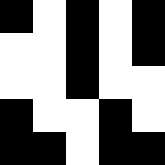[["black", "white", "black", "white", "black"], ["white", "white", "black", "white", "black"], ["white", "white", "black", "white", "white"], ["black", "white", "white", "black", "white"], ["black", "black", "white", "black", "black"]]